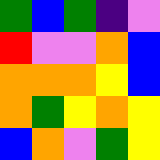[["green", "blue", "green", "indigo", "violet"], ["red", "violet", "violet", "orange", "blue"], ["orange", "orange", "orange", "yellow", "blue"], ["orange", "green", "yellow", "orange", "yellow"], ["blue", "orange", "violet", "green", "yellow"]]